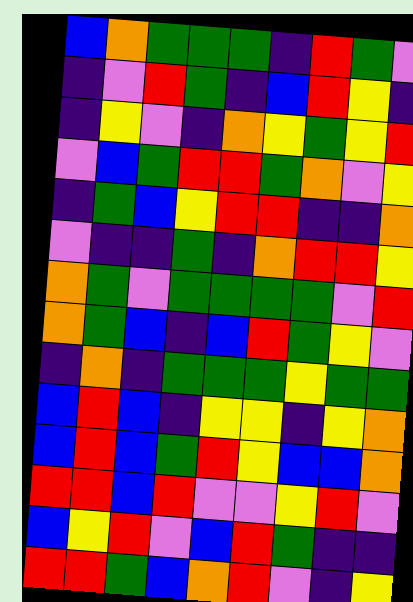[["blue", "orange", "green", "green", "green", "indigo", "red", "green", "violet"], ["indigo", "violet", "red", "green", "indigo", "blue", "red", "yellow", "indigo"], ["indigo", "yellow", "violet", "indigo", "orange", "yellow", "green", "yellow", "red"], ["violet", "blue", "green", "red", "red", "green", "orange", "violet", "yellow"], ["indigo", "green", "blue", "yellow", "red", "red", "indigo", "indigo", "orange"], ["violet", "indigo", "indigo", "green", "indigo", "orange", "red", "red", "yellow"], ["orange", "green", "violet", "green", "green", "green", "green", "violet", "red"], ["orange", "green", "blue", "indigo", "blue", "red", "green", "yellow", "violet"], ["indigo", "orange", "indigo", "green", "green", "green", "yellow", "green", "green"], ["blue", "red", "blue", "indigo", "yellow", "yellow", "indigo", "yellow", "orange"], ["blue", "red", "blue", "green", "red", "yellow", "blue", "blue", "orange"], ["red", "red", "blue", "red", "violet", "violet", "yellow", "red", "violet"], ["blue", "yellow", "red", "violet", "blue", "red", "green", "indigo", "indigo"], ["red", "red", "green", "blue", "orange", "red", "violet", "indigo", "yellow"]]